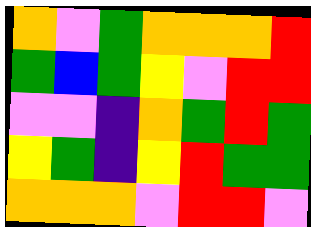[["orange", "violet", "green", "orange", "orange", "orange", "red"], ["green", "blue", "green", "yellow", "violet", "red", "red"], ["violet", "violet", "indigo", "orange", "green", "red", "green"], ["yellow", "green", "indigo", "yellow", "red", "green", "green"], ["orange", "orange", "orange", "violet", "red", "red", "violet"]]